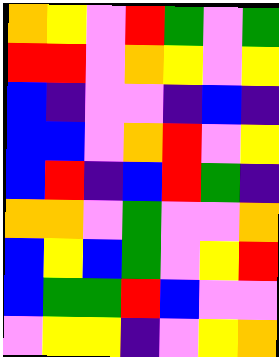[["orange", "yellow", "violet", "red", "green", "violet", "green"], ["red", "red", "violet", "orange", "yellow", "violet", "yellow"], ["blue", "indigo", "violet", "violet", "indigo", "blue", "indigo"], ["blue", "blue", "violet", "orange", "red", "violet", "yellow"], ["blue", "red", "indigo", "blue", "red", "green", "indigo"], ["orange", "orange", "violet", "green", "violet", "violet", "orange"], ["blue", "yellow", "blue", "green", "violet", "yellow", "red"], ["blue", "green", "green", "red", "blue", "violet", "violet"], ["violet", "yellow", "yellow", "indigo", "violet", "yellow", "orange"]]